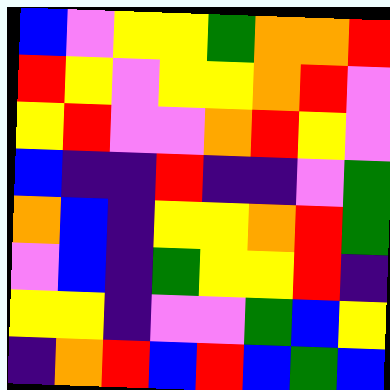[["blue", "violet", "yellow", "yellow", "green", "orange", "orange", "red"], ["red", "yellow", "violet", "yellow", "yellow", "orange", "red", "violet"], ["yellow", "red", "violet", "violet", "orange", "red", "yellow", "violet"], ["blue", "indigo", "indigo", "red", "indigo", "indigo", "violet", "green"], ["orange", "blue", "indigo", "yellow", "yellow", "orange", "red", "green"], ["violet", "blue", "indigo", "green", "yellow", "yellow", "red", "indigo"], ["yellow", "yellow", "indigo", "violet", "violet", "green", "blue", "yellow"], ["indigo", "orange", "red", "blue", "red", "blue", "green", "blue"]]